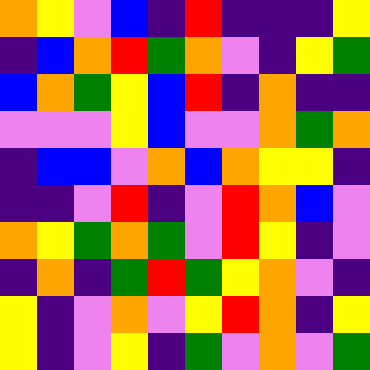[["orange", "yellow", "violet", "blue", "indigo", "red", "indigo", "indigo", "indigo", "yellow"], ["indigo", "blue", "orange", "red", "green", "orange", "violet", "indigo", "yellow", "green"], ["blue", "orange", "green", "yellow", "blue", "red", "indigo", "orange", "indigo", "indigo"], ["violet", "violet", "violet", "yellow", "blue", "violet", "violet", "orange", "green", "orange"], ["indigo", "blue", "blue", "violet", "orange", "blue", "orange", "yellow", "yellow", "indigo"], ["indigo", "indigo", "violet", "red", "indigo", "violet", "red", "orange", "blue", "violet"], ["orange", "yellow", "green", "orange", "green", "violet", "red", "yellow", "indigo", "violet"], ["indigo", "orange", "indigo", "green", "red", "green", "yellow", "orange", "violet", "indigo"], ["yellow", "indigo", "violet", "orange", "violet", "yellow", "red", "orange", "indigo", "yellow"], ["yellow", "indigo", "violet", "yellow", "indigo", "green", "violet", "orange", "violet", "green"]]